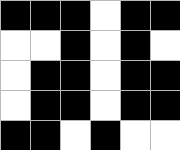[["black", "black", "black", "white", "black", "black"], ["white", "white", "black", "white", "black", "white"], ["white", "black", "black", "white", "black", "black"], ["white", "black", "black", "white", "black", "black"], ["black", "black", "white", "black", "white", "white"]]